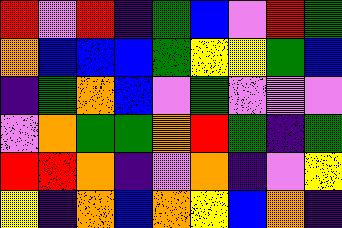[["red", "violet", "red", "indigo", "green", "blue", "violet", "red", "green"], ["orange", "blue", "blue", "blue", "green", "yellow", "yellow", "green", "blue"], ["indigo", "green", "orange", "blue", "violet", "green", "violet", "violet", "violet"], ["violet", "orange", "green", "green", "orange", "red", "green", "indigo", "green"], ["red", "red", "orange", "indigo", "violet", "orange", "indigo", "violet", "yellow"], ["yellow", "indigo", "orange", "blue", "orange", "yellow", "blue", "orange", "indigo"]]